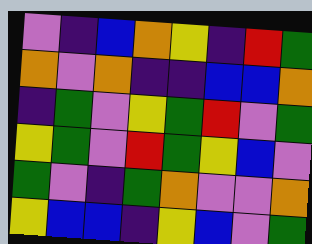[["violet", "indigo", "blue", "orange", "yellow", "indigo", "red", "green"], ["orange", "violet", "orange", "indigo", "indigo", "blue", "blue", "orange"], ["indigo", "green", "violet", "yellow", "green", "red", "violet", "green"], ["yellow", "green", "violet", "red", "green", "yellow", "blue", "violet"], ["green", "violet", "indigo", "green", "orange", "violet", "violet", "orange"], ["yellow", "blue", "blue", "indigo", "yellow", "blue", "violet", "green"]]